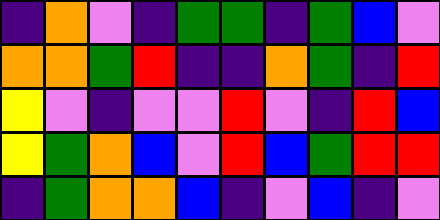[["indigo", "orange", "violet", "indigo", "green", "green", "indigo", "green", "blue", "violet"], ["orange", "orange", "green", "red", "indigo", "indigo", "orange", "green", "indigo", "red"], ["yellow", "violet", "indigo", "violet", "violet", "red", "violet", "indigo", "red", "blue"], ["yellow", "green", "orange", "blue", "violet", "red", "blue", "green", "red", "red"], ["indigo", "green", "orange", "orange", "blue", "indigo", "violet", "blue", "indigo", "violet"]]